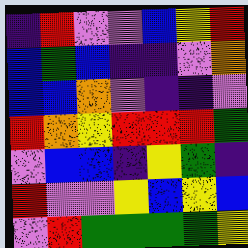[["indigo", "red", "violet", "violet", "blue", "yellow", "red"], ["blue", "green", "blue", "indigo", "indigo", "violet", "orange"], ["blue", "blue", "orange", "violet", "indigo", "indigo", "violet"], ["red", "orange", "yellow", "red", "red", "red", "green"], ["violet", "blue", "blue", "indigo", "yellow", "green", "indigo"], ["red", "violet", "violet", "yellow", "blue", "yellow", "blue"], ["violet", "red", "green", "green", "green", "green", "yellow"]]